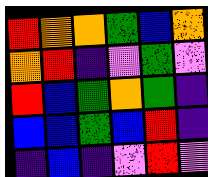[["red", "orange", "orange", "green", "blue", "orange"], ["orange", "red", "indigo", "violet", "green", "violet"], ["red", "blue", "green", "orange", "green", "indigo"], ["blue", "blue", "green", "blue", "red", "indigo"], ["indigo", "blue", "indigo", "violet", "red", "violet"]]